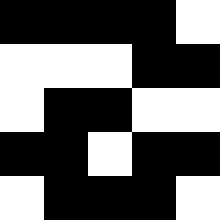[["black", "black", "black", "black", "white"], ["white", "white", "white", "black", "black"], ["white", "black", "black", "white", "white"], ["black", "black", "white", "black", "black"], ["white", "black", "black", "black", "white"]]